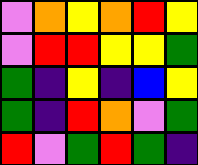[["violet", "orange", "yellow", "orange", "red", "yellow"], ["violet", "red", "red", "yellow", "yellow", "green"], ["green", "indigo", "yellow", "indigo", "blue", "yellow"], ["green", "indigo", "red", "orange", "violet", "green"], ["red", "violet", "green", "red", "green", "indigo"]]